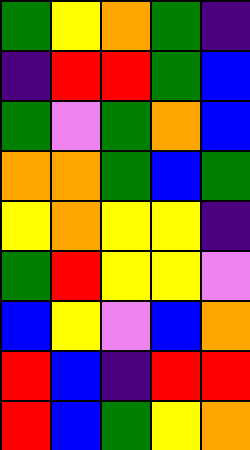[["green", "yellow", "orange", "green", "indigo"], ["indigo", "red", "red", "green", "blue"], ["green", "violet", "green", "orange", "blue"], ["orange", "orange", "green", "blue", "green"], ["yellow", "orange", "yellow", "yellow", "indigo"], ["green", "red", "yellow", "yellow", "violet"], ["blue", "yellow", "violet", "blue", "orange"], ["red", "blue", "indigo", "red", "red"], ["red", "blue", "green", "yellow", "orange"]]